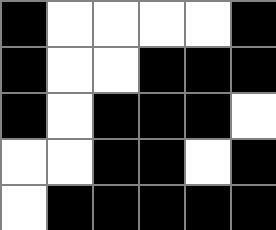[["black", "white", "white", "white", "white", "black"], ["black", "white", "white", "black", "black", "black"], ["black", "white", "black", "black", "black", "white"], ["white", "white", "black", "black", "white", "black"], ["white", "black", "black", "black", "black", "black"]]